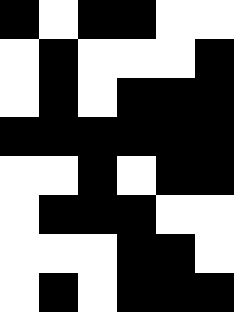[["black", "white", "black", "black", "white", "white"], ["white", "black", "white", "white", "white", "black"], ["white", "black", "white", "black", "black", "black"], ["black", "black", "black", "black", "black", "black"], ["white", "white", "black", "white", "black", "black"], ["white", "black", "black", "black", "white", "white"], ["white", "white", "white", "black", "black", "white"], ["white", "black", "white", "black", "black", "black"]]